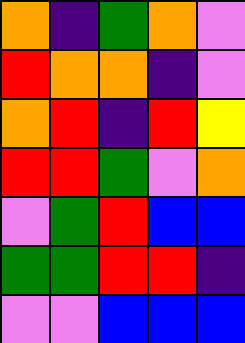[["orange", "indigo", "green", "orange", "violet"], ["red", "orange", "orange", "indigo", "violet"], ["orange", "red", "indigo", "red", "yellow"], ["red", "red", "green", "violet", "orange"], ["violet", "green", "red", "blue", "blue"], ["green", "green", "red", "red", "indigo"], ["violet", "violet", "blue", "blue", "blue"]]